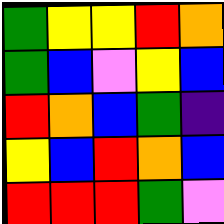[["green", "yellow", "yellow", "red", "orange"], ["green", "blue", "violet", "yellow", "blue"], ["red", "orange", "blue", "green", "indigo"], ["yellow", "blue", "red", "orange", "blue"], ["red", "red", "red", "green", "violet"]]